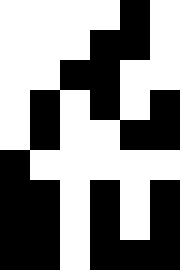[["white", "white", "white", "white", "black", "white"], ["white", "white", "white", "black", "black", "white"], ["white", "white", "black", "black", "white", "white"], ["white", "black", "white", "black", "white", "black"], ["white", "black", "white", "white", "black", "black"], ["black", "white", "white", "white", "white", "white"], ["black", "black", "white", "black", "white", "black"], ["black", "black", "white", "black", "white", "black"], ["black", "black", "white", "black", "black", "black"]]